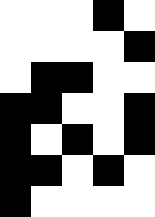[["white", "white", "white", "black", "white"], ["white", "white", "white", "white", "black"], ["white", "black", "black", "white", "white"], ["black", "black", "white", "white", "black"], ["black", "white", "black", "white", "black"], ["black", "black", "white", "black", "white"], ["black", "white", "white", "white", "white"]]